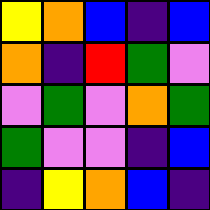[["yellow", "orange", "blue", "indigo", "blue"], ["orange", "indigo", "red", "green", "violet"], ["violet", "green", "violet", "orange", "green"], ["green", "violet", "violet", "indigo", "blue"], ["indigo", "yellow", "orange", "blue", "indigo"]]